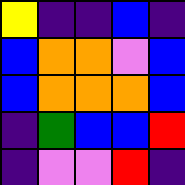[["yellow", "indigo", "indigo", "blue", "indigo"], ["blue", "orange", "orange", "violet", "blue"], ["blue", "orange", "orange", "orange", "blue"], ["indigo", "green", "blue", "blue", "red"], ["indigo", "violet", "violet", "red", "indigo"]]